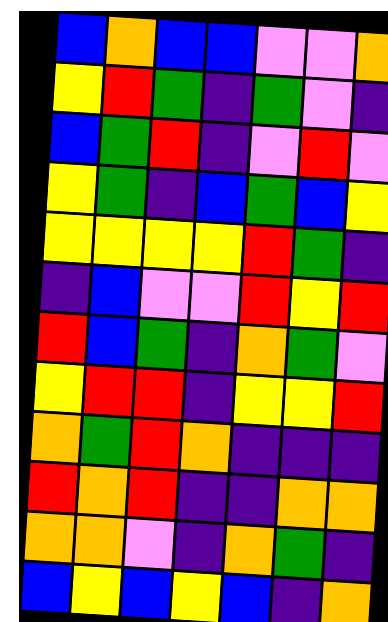[["blue", "orange", "blue", "blue", "violet", "violet", "orange"], ["yellow", "red", "green", "indigo", "green", "violet", "indigo"], ["blue", "green", "red", "indigo", "violet", "red", "violet"], ["yellow", "green", "indigo", "blue", "green", "blue", "yellow"], ["yellow", "yellow", "yellow", "yellow", "red", "green", "indigo"], ["indigo", "blue", "violet", "violet", "red", "yellow", "red"], ["red", "blue", "green", "indigo", "orange", "green", "violet"], ["yellow", "red", "red", "indigo", "yellow", "yellow", "red"], ["orange", "green", "red", "orange", "indigo", "indigo", "indigo"], ["red", "orange", "red", "indigo", "indigo", "orange", "orange"], ["orange", "orange", "violet", "indigo", "orange", "green", "indigo"], ["blue", "yellow", "blue", "yellow", "blue", "indigo", "orange"]]